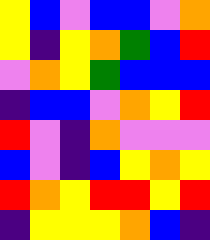[["yellow", "blue", "violet", "blue", "blue", "violet", "orange"], ["yellow", "indigo", "yellow", "orange", "green", "blue", "red"], ["violet", "orange", "yellow", "green", "blue", "blue", "blue"], ["indigo", "blue", "blue", "violet", "orange", "yellow", "red"], ["red", "violet", "indigo", "orange", "violet", "violet", "violet"], ["blue", "violet", "indigo", "blue", "yellow", "orange", "yellow"], ["red", "orange", "yellow", "red", "red", "yellow", "red"], ["indigo", "yellow", "yellow", "yellow", "orange", "blue", "indigo"]]